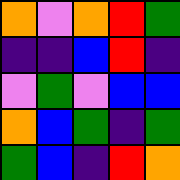[["orange", "violet", "orange", "red", "green"], ["indigo", "indigo", "blue", "red", "indigo"], ["violet", "green", "violet", "blue", "blue"], ["orange", "blue", "green", "indigo", "green"], ["green", "blue", "indigo", "red", "orange"]]